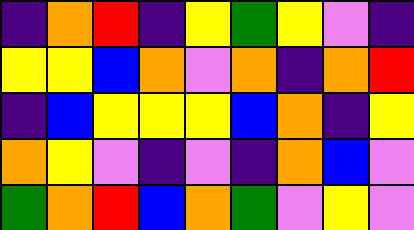[["indigo", "orange", "red", "indigo", "yellow", "green", "yellow", "violet", "indigo"], ["yellow", "yellow", "blue", "orange", "violet", "orange", "indigo", "orange", "red"], ["indigo", "blue", "yellow", "yellow", "yellow", "blue", "orange", "indigo", "yellow"], ["orange", "yellow", "violet", "indigo", "violet", "indigo", "orange", "blue", "violet"], ["green", "orange", "red", "blue", "orange", "green", "violet", "yellow", "violet"]]